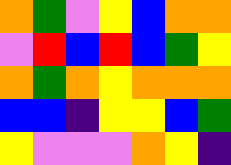[["orange", "green", "violet", "yellow", "blue", "orange", "orange"], ["violet", "red", "blue", "red", "blue", "green", "yellow"], ["orange", "green", "orange", "yellow", "orange", "orange", "orange"], ["blue", "blue", "indigo", "yellow", "yellow", "blue", "green"], ["yellow", "violet", "violet", "violet", "orange", "yellow", "indigo"]]